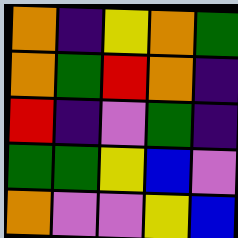[["orange", "indigo", "yellow", "orange", "green"], ["orange", "green", "red", "orange", "indigo"], ["red", "indigo", "violet", "green", "indigo"], ["green", "green", "yellow", "blue", "violet"], ["orange", "violet", "violet", "yellow", "blue"]]